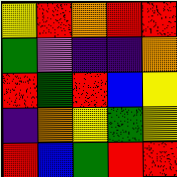[["yellow", "red", "orange", "red", "red"], ["green", "violet", "indigo", "indigo", "orange"], ["red", "green", "red", "blue", "yellow"], ["indigo", "orange", "yellow", "green", "yellow"], ["red", "blue", "green", "red", "red"]]